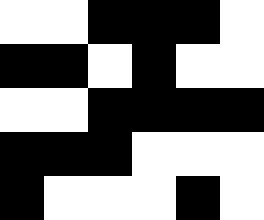[["white", "white", "black", "black", "black", "white"], ["black", "black", "white", "black", "white", "white"], ["white", "white", "black", "black", "black", "black"], ["black", "black", "black", "white", "white", "white"], ["black", "white", "white", "white", "black", "white"]]